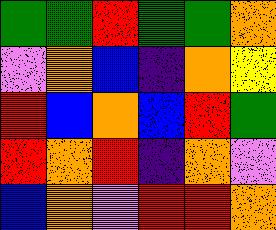[["green", "green", "red", "green", "green", "orange"], ["violet", "orange", "blue", "indigo", "orange", "yellow"], ["red", "blue", "orange", "blue", "red", "green"], ["red", "orange", "red", "indigo", "orange", "violet"], ["blue", "orange", "violet", "red", "red", "orange"]]